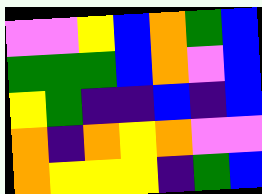[["violet", "violet", "yellow", "blue", "orange", "green", "blue"], ["green", "green", "green", "blue", "orange", "violet", "blue"], ["yellow", "green", "indigo", "indigo", "blue", "indigo", "blue"], ["orange", "indigo", "orange", "yellow", "orange", "violet", "violet"], ["orange", "yellow", "yellow", "yellow", "indigo", "green", "blue"]]